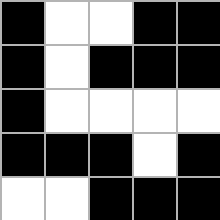[["black", "white", "white", "black", "black"], ["black", "white", "black", "black", "black"], ["black", "white", "white", "white", "white"], ["black", "black", "black", "white", "black"], ["white", "white", "black", "black", "black"]]